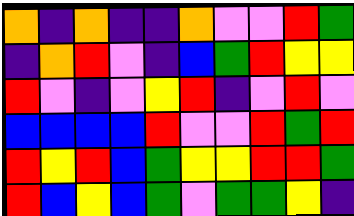[["orange", "indigo", "orange", "indigo", "indigo", "orange", "violet", "violet", "red", "green"], ["indigo", "orange", "red", "violet", "indigo", "blue", "green", "red", "yellow", "yellow"], ["red", "violet", "indigo", "violet", "yellow", "red", "indigo", "violet", "red", "violet"], ["blue", "blue", "blue", "blue", "red", "violet", "violet", "red", "green", "red"], ["red", "yellow", "red", "blue", "green", "yellow", "yellow", "red", "red", "green"], ["red", "blue", "yellow", "blue", "green", "violet", "green", "green", "yellow", "indigo"]]